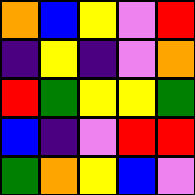[["orange", "blue", "yellow", "violet", "red"], ["indigo", "yellow", "indigo", "violet", "orange"], ["red", "green", "yellow", "yellow", "green"], ["blue", "indigo", "violet", "red", "red"], ["green", "orange", "yellow", "blue", "violet"]]